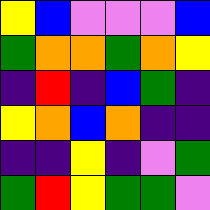[["yellow", "blue", "violet", "violet", "violet", "blue"], ["green", "orange", "orange", "green", "orange", "yellow"], ["indigo", "red", "indigo", "blue", "green", "indigo"], ["yellow", "orange", "blue", "orange", "indigo", "indigo"], ["indigo", "indigo", "yellow", "indigo", "violet", "green"], ["green", "red", "yellow", "green", "green", "violet"]]